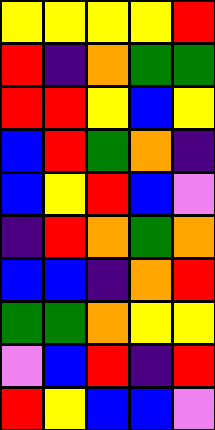[["yellow", "yellow", "yellow", "yellow", "red"], ["red", "indigo", "orange", "green", "green"], ["red", "red", "yellow", "blue", "yellow"], ["blue", "red", "green", "orange", "indigo"], ["blue", "yellow", "red", "blue", "violet"], ["indigo", "red", "orange", "green", "orange"], ["blue", "blue", "indigo", "orange", "red"], ["green", "green", "orange", "yellow", "yellow"], ["violet", "blue", "red", "indigo", "red"], ["red", "yellow", "blue", "blue", "violet"]]